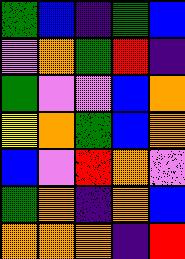[["green", "blue", "indigo", "green", "blue"], ["violet", "orange", "green", "red", "indigo"], ["green", "violet", "violet", "blue", "orange"], ["yellow", "orange", "green", "blue", "orange"], ["blue", "violet", "red", "orange", "violet"], ["green", "orange", "indigo", "orange", "blue"], ["orange", "orange", "orange", "indigo", "red"]]